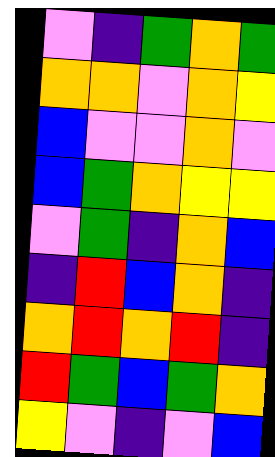[["violet", "indigo", "green", "orange", "green"], ["orange", "orange", "violet", "orange", "yellow"], ["blue", "violet", "violet", "orange", "violet"], ["blue", "green", "orange", "yellow", "yellow"], ["violet", "green", "indigo", "orange", "blue"], ["indigo", "red", "blue", "orange", "indigo"], ["orange", "red", "orange", "red", "indigo"], ["red", "green", "blue", "green", "orange"], ["yellow", "violet", "indigo", "violet", "blue"]]